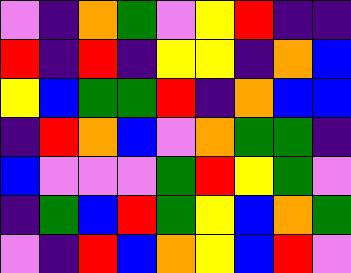[["violet", "indigo", "orange", "green", "violet", "yellow", "red", "indigo", "indigo"], ["red", "indigo", "red", "indigo", "yellow", "yellow", "indigo", "orange", "blue"], ["yellow", "blue", "green", "green", "red", "indigo", "orange", "blue", "blue"], ["indigo", "red", "orange", "blue", "violet", "orange", "green", "green", "indigo"], ["blue", "violet", "violet", "violet", "green", "red", "yellow", "green", "violet"], ["indigo", "green", "blue", "red", "green", "yellow", "blue", "orange", "green"], ["violet", "indigo", "red", "blue", "orange", "yellow", "blue", "red", "violet"]]